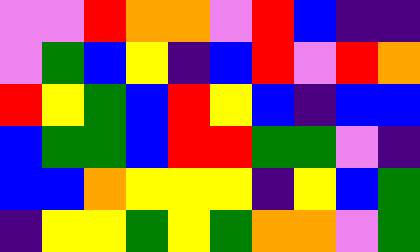[["violet", "violet", "red", "orange", "orange", "violet", "red", "blue", "indigo", "indigo"], ["violet", "green", "blue", "yellow", "indigo", "blue", "red", "violet", "red", "orange"], ["red", "yellow", "green", "blue", "red", "yellow", "blue", "indigo", "blue", "blue"], ["blue", "green", "green", "blue", "red", "red", "green", "green", "violet", "indigo"], ["blue", "blue", "orange", "yellow", "yellow", "yellow", "indigo", "yellow", "blue", "green"], ["indigo", "yellow", "yellow", "green", "yellow", "green", "orange", "orange", "violet", "green"]]